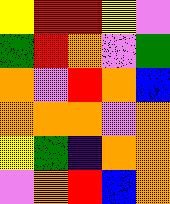[["yellow", "red", "red", "yellow", "violet"], ["green", "red", "orange", "violet", "green"], ["orange", "violet", "red", "orange", "blue"], ["orange", "orange", "orange", "violet", "orange"], ["yellow", "green", "indigo", "orange", "orange"], ["violet", "orange", "red", "blue", "orange"]]